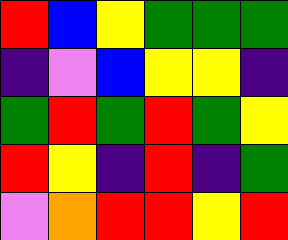[["red", "blue", "yellow", "green", "green", "green"], ["indigo", "violet", "blue", "yellow", "yellow", "indigo"], ["green", "red", "green", "red", "green", "yellow"], ["red", "yellow", "indigo", "red", "indigo", "green"], ["violet", "orange", "red", "red", "yellow", "red"]]